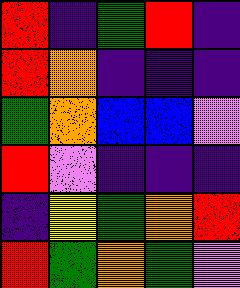[["red", "indigo", "green", "red", "indigo"], ["red", "orange", "indigo", "indigo", "indigo"], ["green", "orange", "blue", "blue", "violet"], ["red", "violet", "indigo", "indigo", "indigo"], ["indigo", "yellow", "green", "orange", "red"], ["red", "green", "orange", "green", "violet"]]